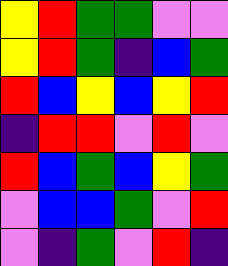[["yellow", "red", "green", "green", "violet", "violet"], ["yellow", "red", "green", "indigo", "blue", "green"], ["red", "blue", "yellow", "blue", "yellow", "red"], ["indigo", "red", "red", "violet", "red", "violet"], ["red", "blue", "green", "blue", "yellow", "green"], ["violet", "blue", "blue", "green", "violet", "red"], ["violet", "indigo", "green", "violet", "red", "indigo"]]